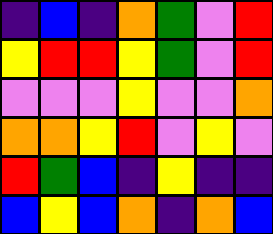[["indigo", "blue", "indigo", "orange", "green", "violet", "red"], ["yellow", "red", "red", "yellow", "green", "violet", "red"], ["violet", "violet", "violet", "yellow", "violet", "violet", "orange"], ["orange", "orange", "yellow", "red", "violet", "yellow", "violet"], ["red", "green", "blue", "indigo", "yellow", "indigo", "indigo"], ["blue", "yellow", "blue", "orange", "indigo", "orange", "blue"]]